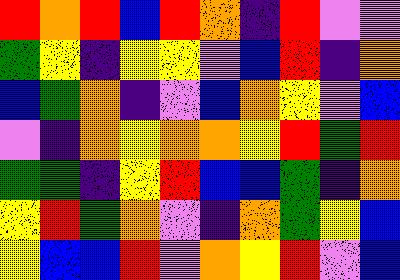[["red", "orange", "red", "blue", "red", "orange", "indigo", "red", "violet", "violet"], ["green", "yellow", "indigo", "yellow", "yellow", "violet", "blue", "red", "indigo", "orange"], ["blue", "green", "orange", "indigo", "violet", "blue", "orange", "yellow", "violet", "blue"], ["violet", "indigo", "orange", "yellow", "orange", "orange", "yellow", "red", "green", "red"], ["green", "green", "indigo", "yellow", "red", "blue", "blue", "green", "indigo", "orange"], ["yellow", "red", "green", "orange", "violet", "indigo", "orange", "green", "yellow", "blue"], ["yellow", "blue", "blue", "red", "violet", "orange", "yellow", "red", "violet", "blue"]]